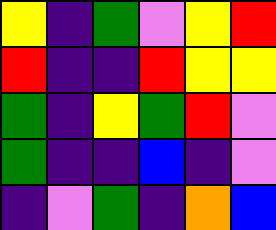[["yellow", "indigo", "green", "violet", "yellow", "red"], ["red", "indigo", "indigo", "red", "yellow", "yellow"], ["green", "indigo", "yellow", "green", "red", "violet"], ["green", "indigo", "indigo", "blue", "indigo", "violet"], ["indigo", "violet", "green", "indigo", "orange", "blue"]]